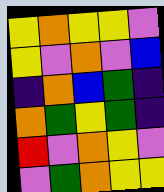[["yellow", "orange", "yellow", "yellow", "violet"], ["yellow", "violet", "orange", "violet", "blue"], ["indigo", "orange", "blue", "green", "indigo"], ["orange", "green", "yellow", "green", "indigo"], ["red", "violet", "orange", "yellow", "violet"], ["violet", "green", "orange", "yellow", "yellow"]]